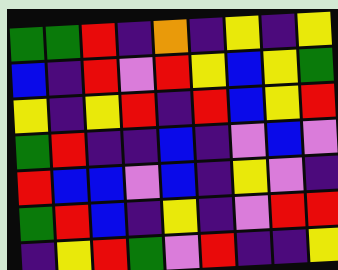[["green", "green", "red", "indigo", "orange", "indigo", "yellow", "indigo", "yellow"], ["blue", "indigo", "red", "violet", "red", "yellow", "blue", "yellow", "green"], ["yellow", "indigo", "yellow", "red", "indigo", "red", "blue", "yellow", "red"], ["green", "red", "indigo", "indigo", "blue", "indigo", "violet", "blue", "violet"], ["red", "blue", "blue", "violet", "blue", "indigo", "yellow", "violet", "indigo"], ["green", "red", "blue", "indigo", "yellow", "indigo", "violet", "red", "red"], ["indigo", "yellow", "red", "green", "violet", "red", "indigo", "indigo", "yellow"]]